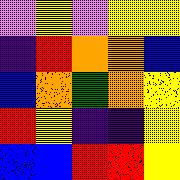[["violet", "yellow", "violet", "yellow", "yellow"], ["indigo", "red", "orange", "orange", "blue"], ["blue", "orange", "green", "orange", "yellow"], ["red", "yellow", "indigo", "indigo", "yellow"], ["blue", "blue", "red", "red", "yellow"]]